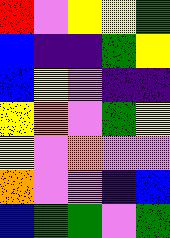[["red", "violet", "yellow", "yellow", "green"], ["blue", "indigo", "indigo", "green", "yellow"], ["blue", "yellow", "violet", "indigo", "indigo"], ["yellow", "orange", "violet", "green", "yellow"], ["yellow", "violet", "orange", "violet", "violet"], ["orange", "violet", "violet", "indigo", "blue"], ["blue", "green", "green", "violet", "green"]]